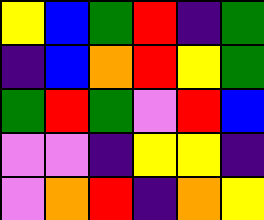[["yellow", "blue", "green", "red", "indigo", "green"], ["indigo", "blue", "orange", "red", "yellow", "green"], ["green", "red", "green", "violet", "red", "blue"], ["violet", "violet", "indigo", "yellow", "yellow", "indigo"], ["violet", "orange", "red", "indigo", "orange", "yellow"]]